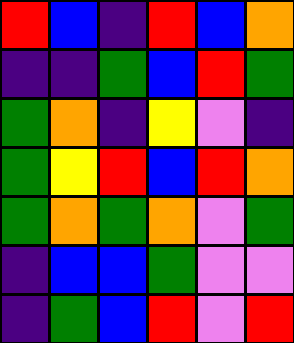[["red", "blue", "indigo", "red", "blue", "orange"], ["indigo", "indigo", "green", "blue", "red", "green"], ["green", "orange", "indigo", "yellow", "violet", "indigo"], ["green", "yellow", "red", "blue", "red", "orange"], ["green", "orange", "green", "orange", "violet", "green"], ["indigo", "blue", "blue", "green", "violet", "violet"], ["indigo", "green", "blue", "red", "violet", "red"]]